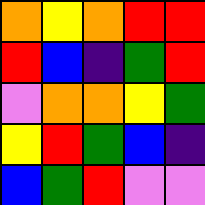[["orange", "yellow", "orange", "red", "red"], ["red", "blue", "indigo", "green", "red"], ["violet", "orange", "orange", "yellow", "green"], ["yellow", "red", "green", "blue", "indigo"], ["blue", "green", "red", "violet", "violet"]]